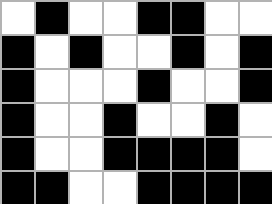[["white", "black", "white", "white", "black", "black", "white", "white"], ["black", "white", "black", "white", "white", "black", "white", "black"], ["black", "white", "white", "white", "black", "white", "white", "black"], ["black", "white", "white", "black", "white", "white", "black", "white"], ["black", "white", "white", "black", "black", "black", "black", "white"], ["black", "black", "white", "white", "black", "black", "black", "black"]]